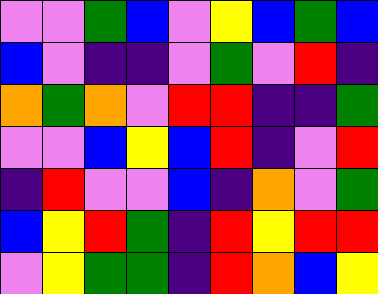[["violet", "violet", "green", "blue", "violet", "yellow", "blue", "green", "blue"], ["blue", "violet", "indigo", "indigo", "violet", "green", "violet", "red", "indigo"], ["orange", "green", "orange", "violet", "red", "red", "indigo", "indigo", "green"], ["violet", "violet", "blue", "yellow", "blue", "red", "indigo", "violet", "red"], ["indigo", "red", "violet", "violet", "blue", "indigo", "orange", "violet", "green"], ["blue", "yellow", "red", "green", "indigo", "red", "yellow", "red", "red"], ["violet", "yellow", "green", "green", "indigo", "red", "orange", "blue", "yellow"]]